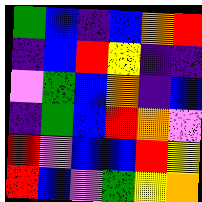[["green", "blue", "indigo", "blue", "orange", "red"], ["indigo", "blue", "red", "yellow", "indigo", "indigo"], ["violet", "green", "blue", "orange", "indigo", "blue"], ["indigo", "green", "blue", "red", "orange", "violet"], ["red", "violet", "blue", "blue", "red", "yellow"], ["red", "blue", "violet", "green", "yellow", "orange"]]